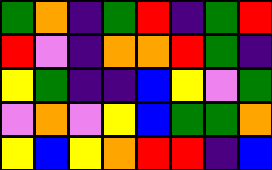[["green", "orange", "indigo", "green", "red", "indigo", "green", "red"], ["red", "violet", "indigo", "orange", "orange", "red", "green", "indigo"], ["yellow", "green", "indigo", "indigo", "blue", "yellow", "violet", "green"], ["violet", "orange", "violet", "yellow", "blue", "green", "green", "orange"], ["yellow", "blue", "yellow", "orange", "red", "red", "indigo", "blue"]]